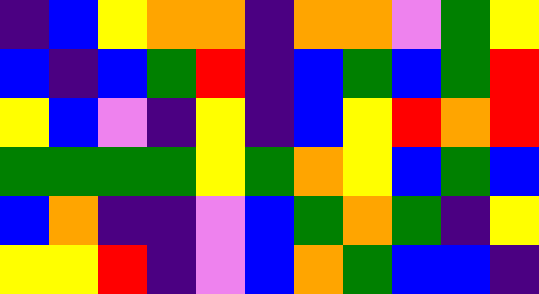[["indigo", "blue", "yellow", "orange", "orange", "indigo", "orange", "orange", "violet", "green", "yellow"], ["blue", "indigo", "blue", "green", "red", "indigo", "blue", "green", "blue", "green", "red"], ["yellow", "blue", "violet", "indigo", "yellow", "indigo", "blue", "yellow", "red", "orange", "red"], ["green", "green", "green", "green", "yellow", "green", "orange", "yellow", "blue", "green", "blue"], ["blue", "orange", "indigo", "indigo", "violet", "blue", "green", "orange", "green", "indigo", "yellow"], ["yellow", "yellow", "red", "indigo", "violet", "blue", "orange", "green", "blue", "blue", "indigo"]]